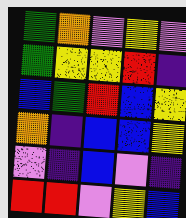[["green", "orange", "violet", "yellow", "violet"], ["green", "yellow", "yellow", "red", "indigo"], ["blue", "green", "red", "blue", "yellow"], ["orange", "indigo", "blue", "blue", "yellow"], ["violet", "indigo", "blue", "violet", "indigo"], ["red", "red", "violet", "yellow", "blue"]]